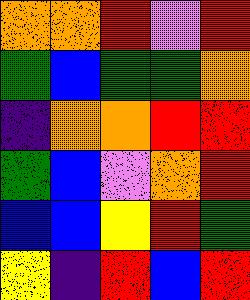[["orange", "orange", "red", "violet", "red"], ["green", "blue", "green", "green", "orange"], ["indigo", "orange", "orange", "red", "red"], ["green", "blue", "violet", "orange", "red"], ["blue", "blue", "yellow", "red", "green"], ["yellow", "indigo", "red", "blue", "red"]]